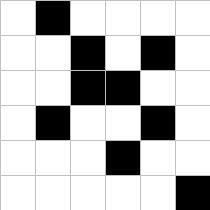[["white", "black", "white", "white", "white", "white"], ["white", "white", "black", "white", "black", "white"], ["white", "white", "black", "black", "white", "white"], ["white", "black", "white", "white", "black", "white"], ["white", "white", "white", "black", "white", "white"], ["white", "white", "white", "white", "white", "black"]]